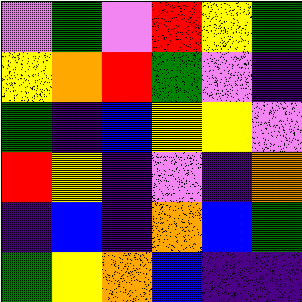[["violet", "green", "violet", "red", "yellow", "green"], ["yellow", "orange", "red", "green", "violet", "indigo"], ["green", "indigo", "blue", "yellow", "yellow", "violet"], ["red", "yellow", "indigo", "violet", "indigo", "orange"], ["indigo", "blue", "indigo", "orange", "blue", "green"], ["green", "yellow", "orange", "blue", "indigo", "indigo"]]